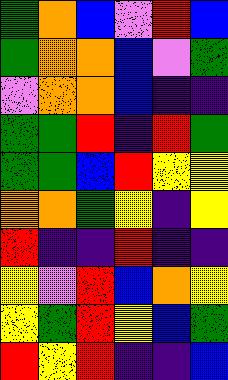[["green", "orange", "blue", "violet", "red", "blue"], ["green", "orange", "orange", "blue", "violet", "green"], ["violet", "orange", "orange", "blue", "indigo", "indigo"], ["green", "green", "red", "indigo", "red", "green"], ["green", "green", "blue", "red", "yellow", "yellow"], ["orange", "orange", "green", "yellow", "indigo", "yellow"], ["red", "indigo", "indigo", "red", "indigo", "indigo"], ["yellow", "violet", "red", "blue", "orange", "yellow"], ["yellow", "green", "red", "yellow", "blue", "green"], ["red", "yellow", "red", "indigo", "indigo", "blue"]]